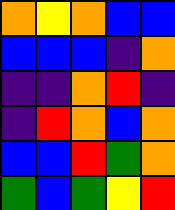[["orange", "yellow", "orange", "blue", "blue"], ["blue", "blue", "blue", "indigo", "orange"], ["indigo", "indigo", "orange", "red", "indigo"], ["indigo", "red", "orange", "blue", "orange"], ["blue", "blue", "red", "green", "orange"], ["green", "blue", "green", "yellow", "red"]]